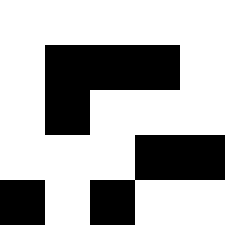[["white", "white", "white", "white", "white"], ["white", "black", "black", "black", "white"], ["white", "black", "white", "white", "white"], ["white", "white", "white", "black", "black"], ["black", "white", "black", "white", "white"]]